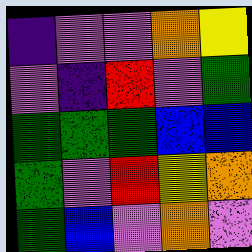[["indigo", "violet", "violet", "orange", "yellow"], ["violet", "indigo", "red", "violet", "green"], ["green", "green", "green", "blue", "blue"], ["green", "violet", "red", "yellow", "orange"], ["green", "blue", "violet", "orange", "violet"]]